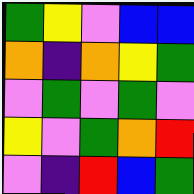[["green", "yellow", "violet", "blue", "blue"], ["orange", "indigo", "orange", "yellow", "green"], ["violet", "green", "violet", "green", "violet"], ["yellow", "violet", "green", "orange", "red"], ["violet", "indigo", "red", "blue", "green"]]